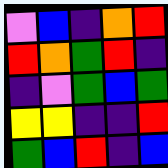[["violet", "blue", "indigo", "orange", "red"], ["red", "orange", "green", "red", "indigo"], ["indigo", "violet", "green", "blue", "green"], ["yellow", "yellow", "indigo", "indigo", "red"], ["green", "blue", "red", "indigo", "blue"]]